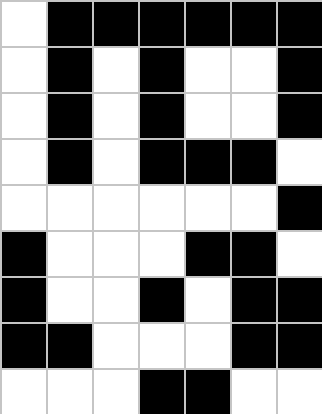[["white", "black", "black", "black", "black", "black", "black"], ["white", "black", "white", "black", "white", "white", "black"], ["white", "black", "white", "black", "white", "white", "black"], ["white", "black", "white", "black", "black", "black", "white"], ["white", "white", "white", "white", "white", "white", "black"], ["black", "white", "white", "white", "black", "black", "white"], ["black", "white", "white", "black", "white", "black", "black"], ["black", "black", "white", "white", "white", "black", "black"], ["white", "white", "white", "black", "black", "white", "white"]]